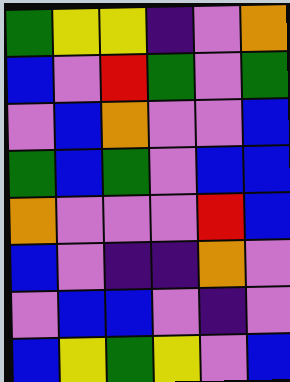[["green", "yellow", "yellow", "indigo", "violet", "orange"], ["blue", "violet", "red", "green", "violet", "green"], ["violet", "blue", "orange", "violet", "violet", "blue"], ["green", "blue", "green", "violet", "blue", "blue"], ["orange", "violet", "violet", "violet", "red", "blue"], ["blue", "violet", "indigo", "indigo", "orange", "violet"], ["violet", "blue", "blue", "violet", "indigo", "violet"], ["blue", "yellow", "green", "yellow", "violet", "blue"]]